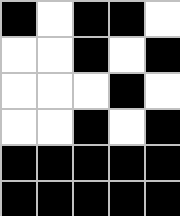[["black", "white", "black", "black", "white"], ["white", "white", "black", "white", "black"], ["white", "white", "white", "black", "white"], ["white", "white", "black", "white", "black"], ["black", "black", "black", "black", "black"], ["black", "black", "black", "black", "black"]]